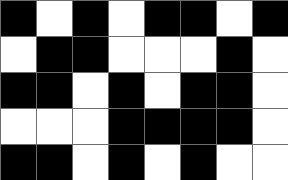[["black", "white", "black", "white", "black", "black", "white", "black"], ["white", "black", "black", "white", "white", "white", "black", "white"], ["black", "black", "white", "black", "white", "black", "black", "white"], ["white", "white", "white", "black", "black", "black", "black", "white"], ["black", "black", "white", "black", "white", "black", "white", "white"]]